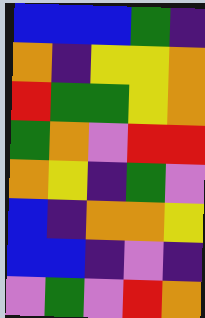[["blue", "blue", "blue", "green", "indigo"], ["orange", "indigo", "yellow", "yellow", "orange"], ["red", "green", "green", "yellow", "orange"], ["green", "orange", "violet", "red", "red"], ["orange", "yellow", "indigo", "green", "violet"], ["blue", "indigo", "orange", "orange", "yellow"], ["blue", "blue", "indigo", "violet", "indigo"], ["violet", "green", "violet", "red", "orange"]]